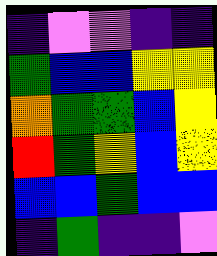[["indigo", "violet", "violet", "indigo", "indigo"], ["green", "blue", "blue", "yellow", "yellow"], ["orange", "green", "green", "blue", "yellow"], ["red", "green", "yellow", "blue", "yellow"], ["blue", "blue", "green", "blue", "blue"], ["indigo", "green", "indigo", "indigo", "violet"]]